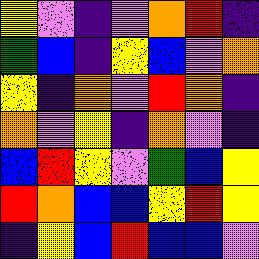[["yellow", "violet", "indigo", "violet", "orange", "red", "indigo"], ["green", "blue", "indigo", "yellow", "blue", "violet", "orange"], ["yellow", "indigo", "orange", "violet", "red", "orange", "indigo"], ["orange", "violet", "yellow", "indigo", "orange", "violet", "indigo"], ["blue", "red", "yellow", "violet", "green", "blue", "yellow"], ["red", "orange", "blue", "blue", "yellow", "red", "yellow"], ["indigo", "yellow", "blue", "red", "blue", "blue", "violet"]]